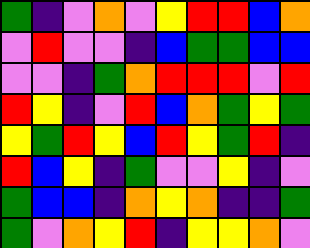[["green", "indigo", "violet", "orange", "violet", "yellow", "red", "red", "blue", "orange"], ["violet", "red", "violet", "violet", "indigo", "blue", "green", "green", "blue", "blue"], ["violet", "violet", "indigo", "green", "orange", "red", "red", "red", "violet", "red"], ["red", "yellow", "indigo", "violet", "red", "blue", "orange", "green", "yellow", "green"], ["yellow", "green", "red", "yellow", "blue", "red", "yellow", "green", "red", "indigo"], ["red", "blue", "yellow", "indigo", "green", "violet", "violet", "yellow", "indigo", "violet"], ["green", "blue", "blue", "indigo", "orange", "yellow", "orange", "indigo", "indigo", "green"], ["green", "violet", "orange", "yellow", "red", "indigo", "yellow", "yellow", "orange", "violet"]]